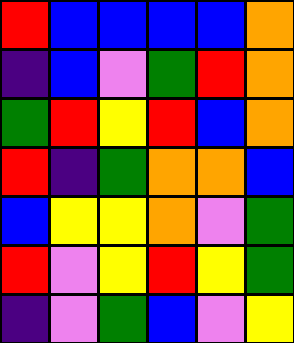[["red", "blue", "blue", "blue", "blue", "orange"], ["indigo", "blue", "violet", "green", "red", "orange"], ["green", "red", "yellow", "red", "blue", "orange"], ["red", "indigo", "green", "orange", "orange", "blue"], ["blue", "yellow", "yellow", "orange", "violet", "green"], ["red", "violet", "yellow", "red", "yellow", "green"], ["indigo", "violet", "green", "blue", "violet", "yellow"]]